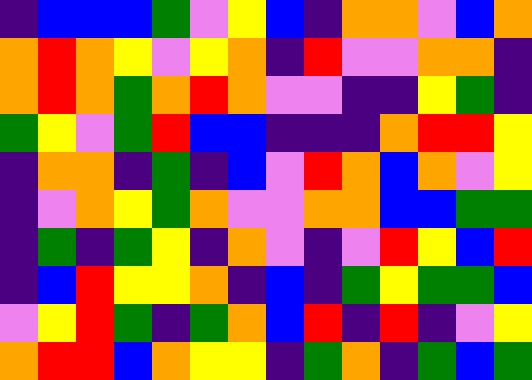[["indigo", "blue", "blue", "blue", "green", "violet", "yellow", "blue", "indigo", "orange", "orange", "violet", "blue", "orange"], ["orange", "red", "orange", "yellow", "violet", "yellow", "orange", "indigo", "red", "violet", "violet", "orange", "orange", "indigo"], ["orange", "red", "orange", "green", "orange", "red", "orange", "violet", "violet", "indigo", "indigo", "yellow", "green", "indigo"], ["green", "yellow", "violet", "green", "red", "blue", "blue", "indigo", "indigo", "indigo", "orange", "red", "red", "yellow"], ["indigo", "orange", "orange", "indigo", "green", "indigo", "blue", "violet", "red", "orange", "blue", "orange", "violet", "yellow"], ["indigo", "violet", "orange", "yellow", "green", "orange", "violet", "violet", "orange", "orange", "blue", "blue", "green", "green"], ["indigo", "green", "indigo", "green", "yellow", "indigo", "orange", "violet", "indigo", "violet", "red", "yellow", "blue", "red"], ["indigo", "blue", "red", "yellow", "yellow", "orange", "indigo", "blue", "indigo", "green", "yellow", "green", "green", "blue"], ["violet", "yellow", "red", "green", "indigo", "green", "orange", "blue", "red", "indigo", "red", "indigo", "violet", "yellow"], ["orange", "red", "red", "blue", "orange", "yellow", "yellow", "indigo", "green", "orange", "indigo", "green", "blue", "green"]]